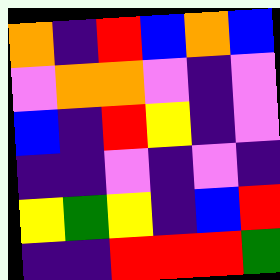[["orange", "indigo", "red", "blue", "orange", "blue"], ["violet", "orange", "orange", "violet", "indigo", "violet"], ["blue", "indigo", "red", "yellow", "indigo", "violet"], ["indigo", "indigo", "violet", "indigo", "violet", "indigo"], ["yellow", "green", "yellow", "indigo", "blue", "red"], ["indigo", "indigo", "red", "red", "red", "green"]]